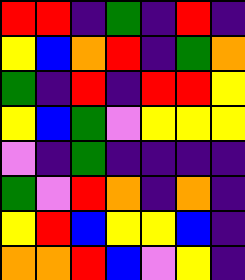[["red", "red", "indigo", "green", "indigo", "red", "indigo"], ["yellow", "blue", "orange", "red", "indigo", "green", "orange"], ["green", "indigo", "red", "indigo", "red", "red", "yellow"], ["yellow", "blue", "green", "violet", "yellow", "yellow", "yellow"], ["violet", "indigo", "green", "indigo", "indigo", "indigo", "indigo"], ["green", "violet", "red", "orange", "indigo", "orange", "indigo"], ["yellow", "red", "blue", "yellow", "yellow", "blue", "indigo"], ["orange", "orange", "red", "blue", "violet", "yellow", "indigo"]]